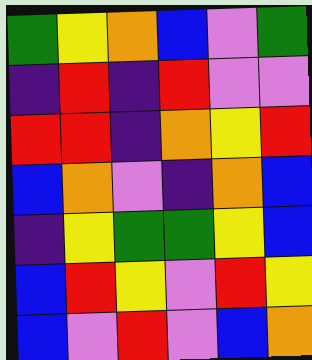[["green", "yellow", "orange", "blue", "violet", "green"], ["indigo", "red", "indigo", "red", "violet", "violet"], ["red", "red", "indigo", "orange", "yellow", "red"], ["blue", "orange", "violet", "indigo", "orange", "blue"], ["indigo", "yellow", "green", "green", "yellow", "blue"], ["blue", "red", "yellow", "violet", "red", "yellow"], ["blue", "violet", "red", "violet", "blue", "orange"]]